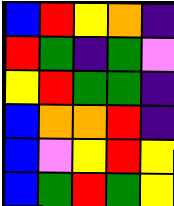[["blue", "red", "yellow", "orange", "indigo"], ["red", "green", "indigo", "green", "violet"], ["yellow", "red", "green", "green", "indigo"], ["blue", "orange", "orange", "red", "indigo"], ["blue", "violet", "yellow", "red", "yellow"], ["blue", "green", "red", "green", "yellow"]]